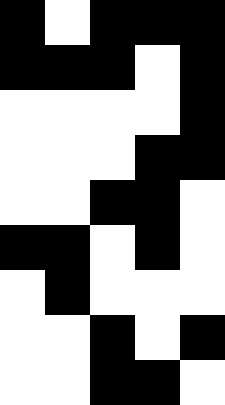[["black", "white", "black", "black", "black"], ["black", "black", "black", "white", "black"], ["white", "white", "white", "white", "black"], ["white", "white", "white", "black", "black"], ["white", "white", "black", "black", "white"], ["black", "black", "white", "black", "white"], ["white", "black", "white", "white", "white"], ["white", "white", "black", "white", "black"], ["white", "white", "black", "black", "white"]]